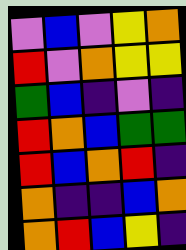[["violet", "blue", "violet", "yellow", "orange"], ["red", "violet", "orange", "yellow", "yellow"], ["green", "blue", "indigo", "violet", "indigo"], ["red", "orange", "blue", "green", "green"], ["red", "blue", "orange", "red", "indigo"], ["orange", "indigo", "indigo", "blue", "orange"], ["orange", "red", "blue", "yellow", "indigo"]]